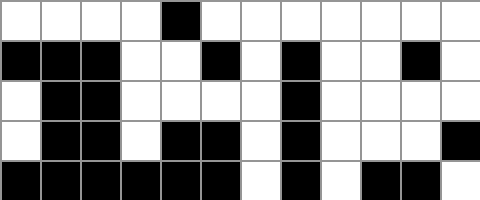[["white", "white", "white", "white", "black", "white", "white", "white", "white", "white", "white", "white"], ["black", "black", "black", "white", "white", "black", "white", "black", "white", "white", "black", "white"], ["white", "black", "black", "white", "white", "white", "white", "black", "white", "white", "white", "white"], ["white", "black", "black", "white", "black", "black", "white", "black", "white", "white", "white", "black"], ["black", "black", "black", "black", "black", "black", "white", "black", "white", "black", "black", "white"]]